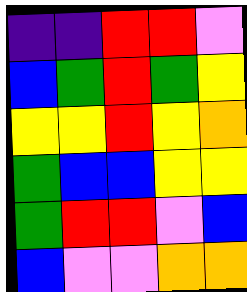[["indigo", "indigo", "red", "red", "violet"], ["blue", "green", "red", "green", "yellow"], ["yellow", "yellow", "red", "yellow", "orange"], ["green", "blue", "blue", "yellow", "yellow"], ["green", "red", "red", "violet", "blue"], ["blue", "violet", "violet", "orange", "orange"]]